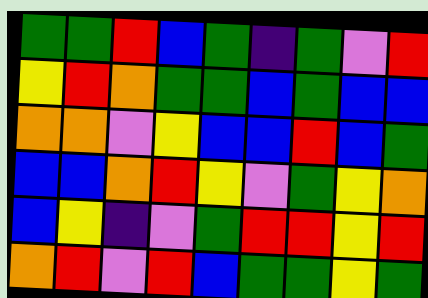[["green", "green", "red", "blue", "green", "indigo", "green", "violet", "red"], ["yellow", "red", "orange", "green", "green", "blue", "green", "blue", "blue"], ["orange", "orange", "violet", "yellow", "blue", "blue", "red", "blue", "green"], ["blue", "blue", "orange", "red", "yellow", "violet", "green", "yellow", "orange"], ["blue", "yellow", "indigo", "violet", "green", "red", "red", "yellow", "red"], ["orange", "red", "violet", "red", "blue", "green", "green", "yellow", "green"]]